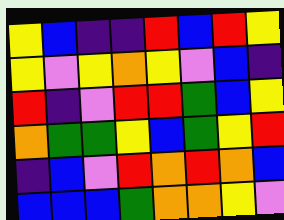[["yellow", "blue", "indigo", "indigo", "red", "blue", "red", "yellow"], ["yellow", "violet", "yellow", "orange", "yellow", "violet", "blue", "indigo"], ["red", "indigo", "violet", "red", "red", "green", "blue", "yellow"], ["orange", "green", "green", "yellow", "blue", "green", "yellow", "red"], ["indigo", "blue", "violet", "red", "orange", "red", "orange", "blue"], ["blue", "blue", "blue", "green", "orange", "orange", "yellow", "violet"]]